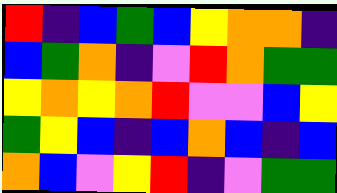[["red", "indigo", "blue", "green", "blue", "yellow", "orange", "orange", "indigo"], ["blue", "green", "orange", "indigo", "violet", "red", "orange", "green", "green"], ["yellow", "orange", "yellow", "orange", "red", "violet", "violet", "blue", "yellow"], ["green", "yellow", "blue", "indigo", "blue", "orange", "blue", "indigo", "blue"], ["orange", "blue", "violet", "yellow", "red", "indigo", "violet", "green", "green"]]